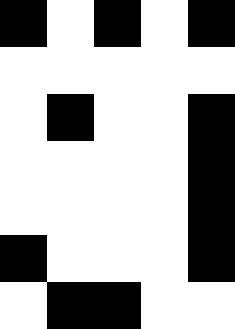[["black", "white", "black", "white", "black"], ["white", "white", "white", "white", "white"], ["white", "black", "white", "white", "black"], ["white", "white", "white", "white", "black"], ["white", "white", "white", "white", "black"], ["black", "white", "white", "white", "black"], ["white", "black", "black", "white", "white"]]